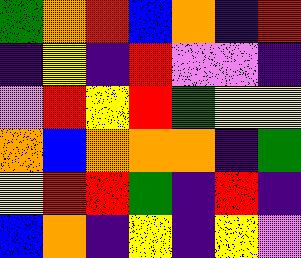[["green", "orange", "red", "blue", "orange", "indigo", "red"], ["indigo", "yellow", "indigo", "red", "violet", "violet", "indigo"], ["violet", "red", "yellow", "red", "green", "yellow", "yellow"], ["orange", "blue", "orange", "orange", "orange", "indigo", "green"], ["yellow", "red", "red", "green", "indigo", "red", "indigo"], ["blue", "orange", "indigo", "yellow", "indigo", "yellow", "violet"]]